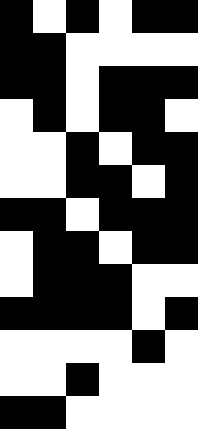[["black", "white", "black", "white", "black", "black"], ["black", "black", "white", "white", "white", "white"], ["black", "black", "white", "black", "black", "black"], ["white", "black", "white", "black", "black", "white"], ["white", "white", "black", "white", "black", "black"], ["white", "white", "black", "black", "white", "black"], ["black", "black", "white", "black", "black", "black"], ["white", "black", "black", "white", "black", "black"], ["white", "black", "black", "black", "white", "white"], ["black", "black", "black", "black", "white", "black"], ["white", "white", "white", "white", "black", "white"], ["white", "white", "black", "white", "white", "white"], ["black", "black", "white", "white", "white", "white"]]